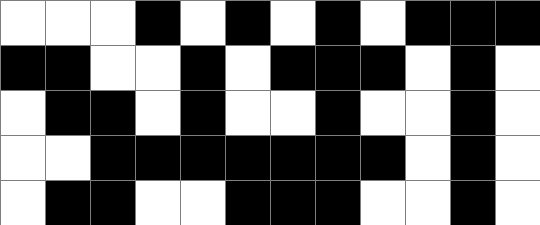[["white", "white", "white", "black", "white", "black", "white", "black", "white", "black", "black", "black"], ["black", "black", "white", "white", "black", "white", "black", "black", "black", "white", "black", "white"], ["white", "black", "black", "white", "black", "white", "white", "black", "white", "white", "black", "white"], ["white", "white", "black", "black", "black", "black", "black", "black", "black", "white", "black", "white"], ["white", "black", "black", "white", "white", "black", "black", "black", "white", "white", "black", "white"]]